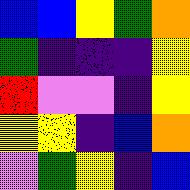[["blue", "blue", "yellow", "green", "orange"], ["green", "indigo", "indigo", "indigo", "yellow"], ["red", "violet", "violet", "indigo", "yellow"], ["yellow", "yellow", "indigo", "blue", "orange"], ["violet", "green", "yellow", "indigo", "blue"]]